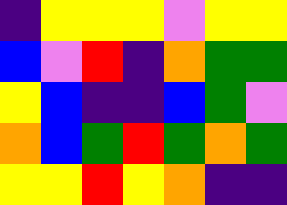[["indigo", "yellow", "yellow", "yellow", "violet", "yellow", "yellow"], ["blue", "violet", "red", "indigo", "orange", "green", "green"], ["yellow", "blue", "indigo", "indigo", "blue", "green", "violet"], ["orange", "blue", "green", "red", "green", "orange", "green"], ["yellow", "yellow", "red", "yellow", "orange", "indigo", "indigo"]]